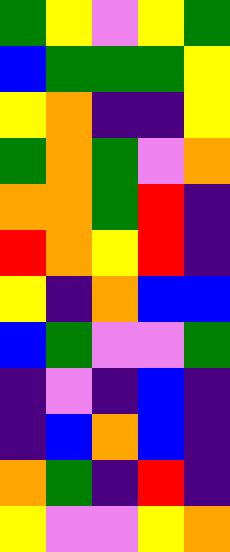[["green", "yellow", "violet", "yellow", "green"], ["blue", "green", "green", "green", "yellow"], ["yellow", "orange", "indigo", "indigo", "yellow"], ["green", "orange", "green", "violet", "orange"], ["orange", "orange", "green", "red", "indigo"], ["red", "orange", "yellow", "red", "indigo"], ["yellow", "indigo", "orange", "blue", "blue"], ["blue", "green", "violet", "violet", "green"], ["indigo", "violet", "indigo", "blue", "indigo"], ["indigo", "blue", "orange", "blue", "indigo"], ["orange", "green", "indigo", "red", "indigo"], ["yellow", "violet", "violet", "yellow", "orange"]]